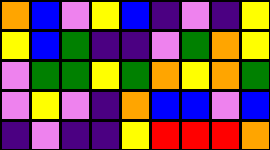[["orange", "blue", "violet", "yellow", "blue", "indigo", "violet", "indigo", "yellow"], ["yellow", "blue", "green", "indigo", "indigo", "violet", "green", "orange", "yellow"], ["violet", "green", "green", "yellow", "green", "orange", "yellow", "orange", "green"], ["violet", "yellow", "violet", "indigo", "orange", "blue", "blue", "violet", "blue"], ["indigo", "violet", "indigo", "indigo", "yellow", "red", "red", "red", "orange"]]